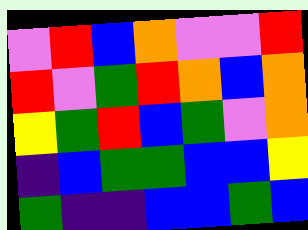[["violet", "red", "blue", "orange", "violet", "violet", "red"], ["red", "violet", "green", "red", "orange", "blue", "orange"], ["yellow", "green", "red", "blue", "green", "violet", "orange"], ["indigo", "blue", "green", "green", "blue", "blue", "yellow"], ["green", "indigo", "indigo", "blue", "blue", "green", "blue"]]